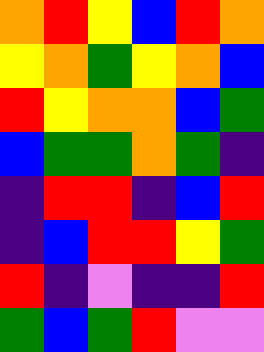[["orange", "red", "yellow", "blue", "red", "orange"], ["yellow", "orange", "green", "yellow", "orange", "blue"], ["red", "yellow", "orange", "orange", "blue", "green"], ["blue", "green", "green", "orange", "green", "indigo"], ["indigo", "red", "red", "indigo", "blue", "red"], ["indigo", "blue", "red", "red", "yellow", "green"], ["red", "indigo", "violet", "indigo", "indigo", "red"], ["green", "blue", "green", "red", "violet", "violet"]]